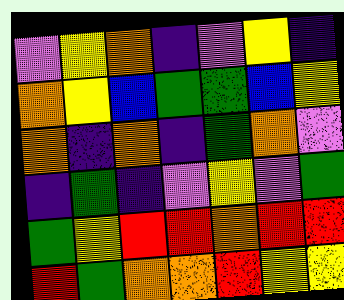[["violet", "yellow", "orange", "indigo", "violet", "yellow", "indigo"], ["orange", "yellow", "blue", "green", "green", "blue", "yellow"], ["orange", "indigo", "orange", "indigo", "green", "orange", "violet"], ["indigo", "green", "indigo", "violet", "yellow", "violet", "green"], ["green", "yellow", "red", "red", "orange", "red", "red"], ["red", "green", "orange", "orange", "red", "yellow", "yellow"]]